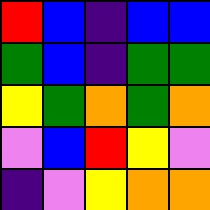[["red", "blue", "indigo", "blue", "blue"], ["green", "blue", "indigo", "green", "green"], ["yellow", "green", "orange", "green", "orange"], ["violet", "blue", "red", "yellow", "violet"], ["indigo", "violet", "yellow", "orange", "orange"]]